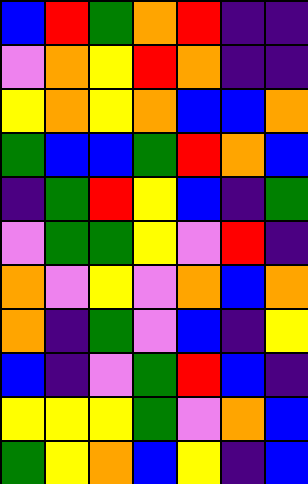[["blue", "red", "green", "orange", "red", "indigo", "indigo"], ["violet", "orange", "yellow", "red", "orange", "indigo", "indigo"], ["yellow", "orange", "yellow", "orange", "blue", "blue", "orange"], ["green", "blue", "blue", "green", "red", "orange", "blue"], ["indigo", "green", "red", "yellow", "blue", "indigo", "green"], ["violet", "green", "green", "yellow", "violet", "red", "indigo"], ["orange", "violet", "yellow", "violet", "orange", "blue", "orange"], ["orange", "indigo", "green", "violet", "blue", "indigo", "yellow"], ["blue", "indigo", "violet", "green", "red", "blue", "indigo"], ["yellow", "yellow", "yellow", "green", "violet", "orange", "blue"], ["green", "yellow", "orange", "blue", "yellow", "indigo", "blue"]]